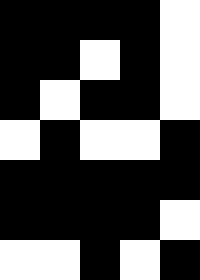[["black", "black", "black", "black", "white"], ["black", "black", "white", "black", "white"], ["black", "white", "black", "black", "white"], ["white", "black", "white", "white", "black"], ["black", "black", "black", "black", "black"], ["black", "black", "black", "black", "white"], ["white", "white", "black", "white", "black"]]